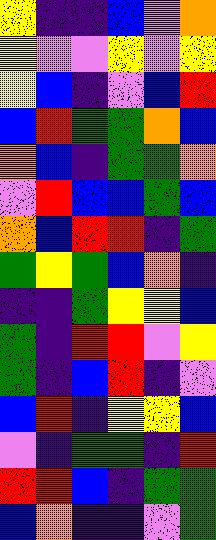[["yellow", "indigo", "indigo", "blue", "violet", "orange"], ["yellow", "violet", "violet", "yellow", "violet", "yellow"], ["yellow", "blue", "indigo", "violet", "blue", "red"], ["blue", "red", "green", "green", "orange", "blue"], ["orange", "blue", "indigo", "green", "green", "orange"], ["violet", "red", "blue", "blue", "green", "blue"], ["orange", "blue", "red", "red", "indigo", "green"], ["green", "yellow", "green", "blue", "orange", "indigo"], ["indigo", "indigo", "green", "yellow", "yellow", "blue"], ["green", "indigo", "red", "red", "violet", "yellow"], ["green", "indigo", "blue", "red", "indigo", "violet"], ["blue", "red", "indigo", "yellow", "yellow", "blue"], ["violet", "indigo", "green", "green", "indigo", "red"], ["red", "red", "blue", "indigo", "green", "green"], ["blue", "orange", "indigo", "indigo", "violet", "green"]]